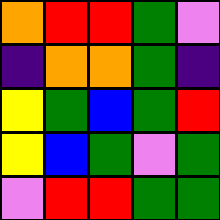[["orange", "red", "red", "green", "violet"], ["indigo", "orange", "orange", "green", "indigo"], ["yellow", "green", "blue", "green", "red"], ["yellow", "blue", "green", "violet", "green"], ["violet", "red", "red", "green", "green"]]